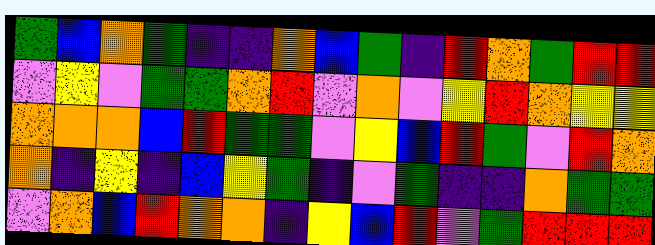[["green", "blue", "orange", "green", "indigo", "indigo", "orange", "blue", "green", "indigo", "red", "orange", "green", "red", "red"], ["violet", "yellow", "violet", "green", "green", "orange", "red", "violet", "orange", "violet", "yellow", "red", "orange", "yellow", "yellow"], ["orange", "orange", "orange", "blue", "red", "green", "green", "violet", "yellow", "blue", "red", "green", "violet", "red", "orange"], ["orange", "indigo", "yellow", "indigo", "blue", "yellow", "green", "indigo", "violet", "green", "indigo", "indigo", "orange", "green", "green"], ["violet", "orange", "blue", "red", "orange", "orange", "indigo", "yellow", "blue", "red", "violet", "green", "red", "red", "red"]]